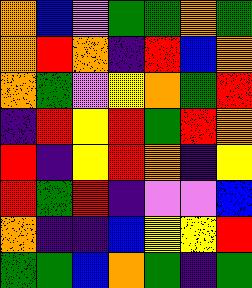[["orange", "blue", "violet", "green", "green", "orange", "green"], ["orange", "red", "orange", "indigo", "red", "blue", "orange"], ["orange", "green", "violet", "yellow", "orange", "green", "red"], ["indigo", "red", "yellow", "red", "green", "red", "orange"], ["red", "indigo", "yellow", "red", "orange", "indigo", "yellow"], ["red", "green", "red", "indigo", "violet", "violet", "blue"], ["orange", "indigo", "indigo", "blue", "yellow", "yellow", "red"], ["green", "green", "blue", "orange", "green", "indigo", "green"]]